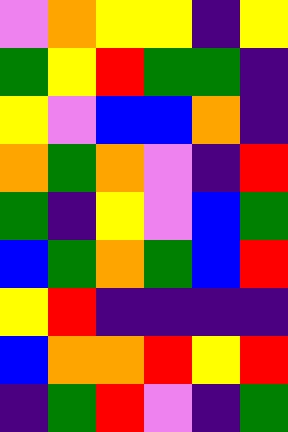[["violet", "orange", "yellow", "yellow", "indigo", "yellow"], ["green", "yellow", "red", "green", "green", "indigo"], ["yellow", "violet", "blue", "blue", "orange", "indigo"], ["orange", "green", "orange", "violet", "indigo", "red"], ["green", "indigo", "yellow", "violet", "blue", "green"], ["blue", "green", "orange", "green", "blue", "red"], ["yellow", "red", "indigo", "indigo", "indigo", "indigo"], ["blue", "orange", "orange", "red", "yellow", "red"], ["indigo", "green", "red", "violet", "indigo", "green"]]